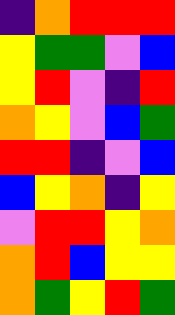[["indigo", "orange", "red", "red", "red"], ["yellow", "green", "green", "violet", "blue"], ["yellow", "red", "violet", "indigo", "red"], ["orange", "yellow", "violet", "blue", "green"], ["red", "red", "indigo", "violet", "blue"], ["blue", "yellow", "orange", "indigo", "yellow"], ["violet", "red", "red", "yellow", "orange"], ["orange", "red", "blue", "yellow", "yellow"], ["orange", "green", "yellow", "red", "green"]]